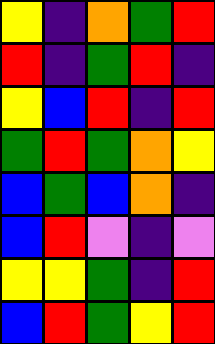[["yellow", "indigo", "orange", "green", "red"], ["red", "indigo", "green", "red", "indigo"], ["yellow", "blue", "red", "indigo", "red"], ["green", "red", "green", "orange", "yellow"], ["blue", "green", "blue", "orange", "indigo"], ["blue", "red", "violet", "indigo", "violet"], ["yellow", "yellow", "green", "indigo", "red"], ["blue", "red", "green", "yellow", "red"]]